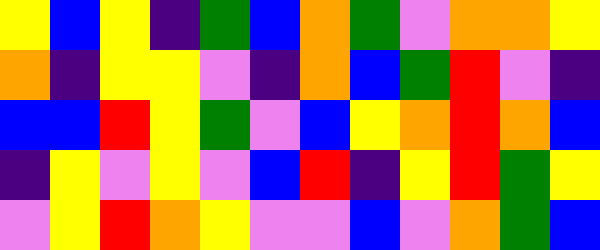[["yellow", "blue", "yellow", "indigo", "green", "blue", "orange", "green", "violet", "orange", "orange", "yellow"], ["orange", "indigo", "yellow", "yellow", "violet", "indigo", "orange", "blue", "green", "red", "violet", "indigo"], ["blue", "blue", "red", "yellow", "green", "violet", "blue", "yellow", "orange", "red", "orange", "blue"], ["indigo", "yellow", "violet", "yellow", "violet", "blue", "red", "indigo", "yellow", "red", "green", "yellow"], ["violet", "yellow", "red", "orange", "yellow", "violet", "violet", "blue", "violet", "orange", "green", "blue"]]